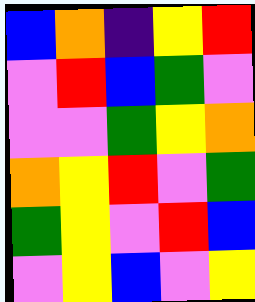[["blue", "orange", "indigo", "yellow", "red"], ["violet", "red", "blue", "green", "violet"], ["violet", "violet", "green", "yellow", "orange"], ["orange", "yellow", "red", "violet", "green"], ["green", "yellow", "violet", "red", "blue"], ["violet", "yellow", "blue", "violet", "yellow"]]